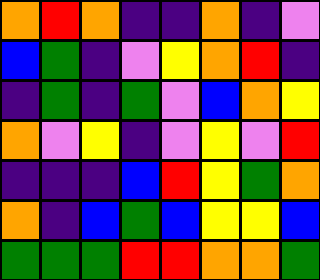[["orange", "red", "orange", "indigo", "indigo", "orange", "indigo", "violet"], ["blue", "green", "indigo", "violet", "yellow", "orange", "red", "indigo"], ["indigo", "green", "indigo", "green", "violet", "blue", "orange", "yellow"], ["orange", "violet", "yellow", "indigo", "violet", "yellow", "violet", "red"], ["indigo", "indigo", "indigo", "blue", "red", "yellow", "green", "orange"], ["orange", "indigo", "blue", "green", "blue", "yellow", "yellow", "blue"], ["green", "green", "green", "red", "red", "orange", "orange", "green"]]